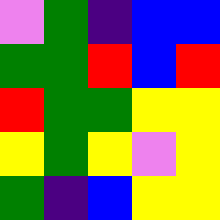[["violet", "green", "indigo", "blue", "blue"], ["green", "green", "red", "blue", "red"], ["red", "green", "green", "yellow", "yellow"], ["yellow", "green", "yellow", "violet", "yellow"], ["green", "indigo", "blue", "yellow", "yellow"]]